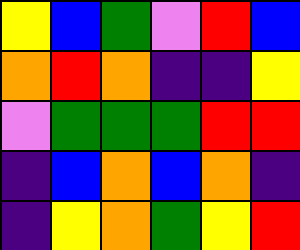[["yellow", "blue", "green", "violet", "red", "blue"], ["orange", "red", "orange", "indigo", "indigo", "yellow"], ["violet", "green", "green", "green", "red", "red"], ["indigo", "blue", "orange", "blue", "orange", "indigo"], ["indigo", "yellow", "orange", "green", "yellow", "red"]]